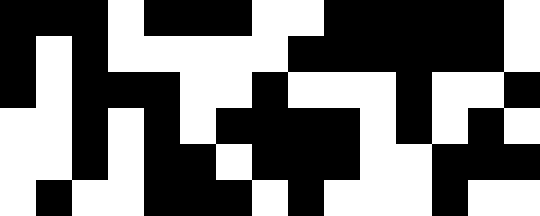[["black", "black", "black", "white", "black", "black", "black", "white", "white", "black", "black", "black", "black", "black", "white"], ["black", "white", "black", "white", "white", "white", "white", "white", "black", "black", "black", "black", "black", "black", "white"], ["black", "white", "black", "black", "black", "white", "white", "black", "white", "white", "white", "black", "white", "white", "black"], ["white", "white", "black", "white", "black", "white", "black", "black", "black", "black", "white", "black", "white", "black", "white"], ["white", "white", "black", "white", "black", "black", "white", "black", "black", "black", "white", "white", "black", "black", "black"], ["white", "black", "white", "white", "black", "black", "black", "white", "black", "white", "white", "white", "black", "white", "white"]]